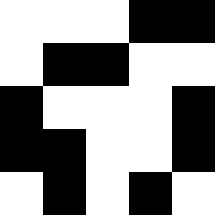[["white", "white", "white", "black", "black"], ["white", "black", "black", "white", "white"], ["black", "white", "white", "white", "black"], ["black", "black", "white", "white", "black"], ["white", "black", "white", "black", "white"]]